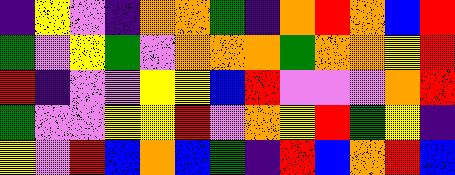[["indigo", "yellow", "violet", "indigo", "orange", "orange", "green", "indigo", "orange", "red", "orange", "blue", "red"], ["green", "violet", "yellow", "green", "violet", "orange", "orange", "orange", "green", "orange", "orange", "yellow", "red"], ["red", "indigo", "violet", "violet", "yellow", "yellow", "blue", "red", "violet", "violet", "violet", "orange", "red"], ["green", "violet", "violet", "yellow", "yellow", "red", "violet", "orange", "yellow", "red", "green", "yellow", "indigo"], ["yellow", "violet", "red", "blue", "orange", "blue", "green", "indigo", "red", "blue", "orange", "red", "blue"]]